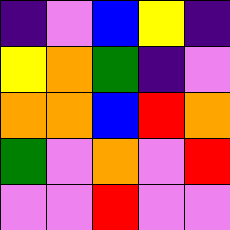[["indigo", "violet", "blue", "yellow", "indigo"], ["yellow", "orange", "green", "indigo", "violet"], ["orange", "orange", "blue", "red", "orange"], ["green", "violet", "orange", "violet", "red"], ["violet", "violet", "red", "violet", "violet"]]